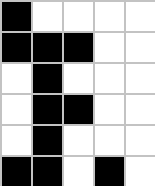[["black", "white", "white", "white", "white"], ["black", "black", "black", "white", "white"], ["white", "black", "white", "white", "white"], ["white", "black", "black", "white", "white"], ["white", "black", "white", "white", "white"], ["black", "black", "white", "black", "white"]]